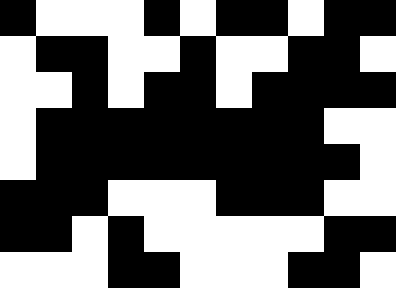[["black", "white", "white", "white", "black", "white", "black", "black", "white", "black", "black"], ["white", "black", "black", "white", "white", "black", "white", "white", "black", "black", "white"], ["white", "white", "black", "white", "black", "black", "white", "black", "black", "black", "black"], ["white", "black", "black", "black", "black", "black", "black", "black", "black", "white", "white"], ["white", "black", "black", "black", "black", "black", "black", "black", "black", "black", "white"], ["black", "black", "black", "white", "white", "white", "black", "black", "black", "white", "white"], ["black", "black", "white", "black", "white", "white", "white", "white", "white", "black", "black"], ["white", "white", "white", "black", "black", "white", "white", "white", "black", "black", "white"]]